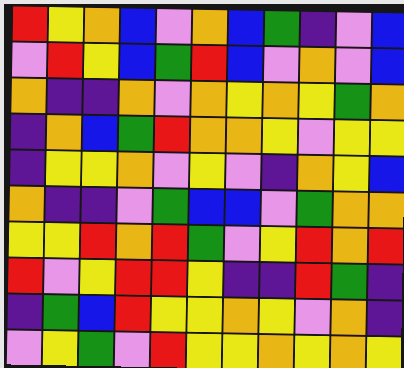[["red", "yellow", "orange", "blue", "violet", "orange", "blue", "green", "indigo", "violet", "blue"], ["violet", "red", "yellow", "blue", "green", "red", "blue", "violet", "orange", "violet", "blue"], ["orange", "indigo", "indigo", "orange", "violet", "orange", "yellow", "orange", "yellow", "green", "orange"], ["indigo", "orange", "blue", "green", "red", "orange", "orange", "yellow", "violet", "yellow", "yellow"], ["indigo", "yellow", "yellow", "orange", "violet", "yellow", "violet", "indigo", "orange", "yellow", "blue"], ["orange", "indigo", "indigo", "violet", "green", "blue", "blue", "violet", "green", "orange", "orange"], ["yellow", "yellow", "red", "orange", "red", "green", "violet", "yellow", "red", "orange", "red"], ["red", "violet", "yellow", "red", "red", "yellow", "indigo", "indigo", "red", "green", "indigo"], ["indigo", "green", "blue", "red", "yellow", "yellow", "orange", "yellow", "violet", "orange", "indigo"], ["violet", "yellow", "green", "violet", "red", "yellow", "yellow", "orange", "yellow", "orange", "yellow"]]